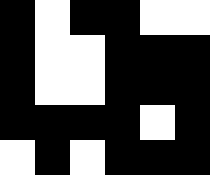[["black", "white", "black", "black", "white", "white"], ["black", "white", "white", "black", "black", "black"], ["black", "white", "white", "black", "black", "black"], ["black", "black", "black", "black", "white", "black"], ["white", "black", "white", "black", "black", "black"]]